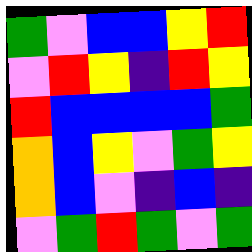[["green", "violet", "blue", "blue", "yellow", "red"], ["violet", "red", "yellow", "indigo", "red", "yellow"], ["red", "blue", "blue", "blue", "blue", "green"], ["orange", "blue", "yellow", "violet", "green", "yellow"], ["orange", "blue", "violet", "indigo", "blue", "indigo"], ["violet", "green", "red", "green", "violet", "green"]]